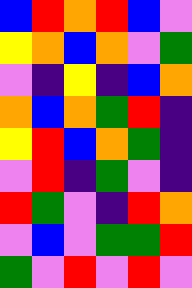[["blue", "red", "orange", "red", "blue", "violet"], ["yellow", "orange", "blue", "orange", "violet", "green"], ["violet", "indigo", "yellow", "indigo", "blue", "orange"], ["orange", "blue", "orange", "green", "red", "indigo"], ["yellow", "red", "blue", "orange", "green", "indigo"], ["violet", "red", "indigo", "green", "violet", "indigo"], ["red", "green", "violet", "indigo", "red", "orange"], ["violet", "blue", "violet", "green", "green", "red"], ["green", "violet", "red", "violet", "red", "violet"]]